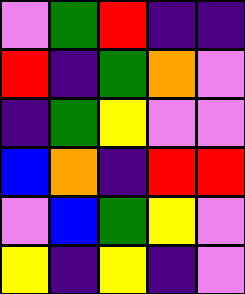[["violet", "green", "red", "indigo", "indigo"], ["red", "indigo", "green", "orange", "violet"], ["indigo", "green", "yellow", "violet", "violet"], ["blue", "orange", "indigo", "red", "red"], ["violet", "blue", "green", "yellow", "violet"], ["yellow", "indigo", "yellow", "indigo", "violet"]]